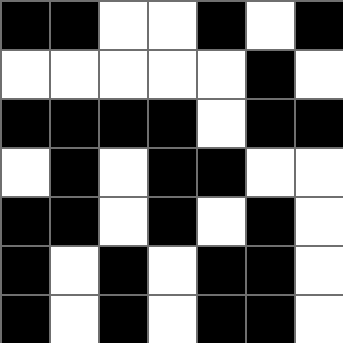[["black", "black", "white", "white", "black", "white", "black"], ["white", "white", "white", "white", "white", "black", "white"], ["black", "black", "black", "black", "white", "black", "black"], ["white", "black", "white", "black", "black", "white", "white"], ["black", "black", "white", "black", "white", "black", "white"], ["black", "white", "black", "white", "black", "black", "white"], ["black", "white", "black", "white", "black", "black", "white"]]